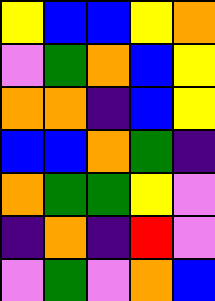[["yellow", "blue", "blue", "yellow", "orange"], ["violet", "green", "orange", "blue", "yellow"], ["orange", "orange", "indigo", "blue", "yellow"], ["blue", "blue", "orange", "green", "indigo"], ["orange", "green", "green", "yellow", "violet"], ["indigo", "orange", "indigo", "red", "violet"], ["violet", "green", "violet", "orange", "blue"]]